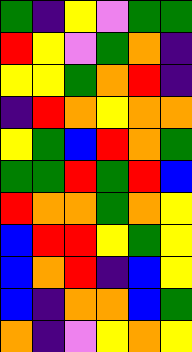[["green", "indigo", "yellow", "violet", "green", "green"], ["red", "yellow", "violet", "green", "orange", "indigo"], ["yellow", "yellow", "green", "orange", "red", "indigo"], ["indigo", "red", "orange", "yellow", "orange", "orange"], ["yellow", "green", "blue", "red", "orange", "green"], ["green", "green", "red", "green", "red", "blue"], ["red", "orange", "orange", "green", "orange", "yellow"], ["blue", "red", "red", "yellow", "green", "yellow"], ["blue", "orange", "red", "indigo", "blue", "yellow"], ["blue", "indigo", "orange", "orange", "blue", "green"], ["orange", "indigo", "violet", "yellow", "orange", "yellow"]]